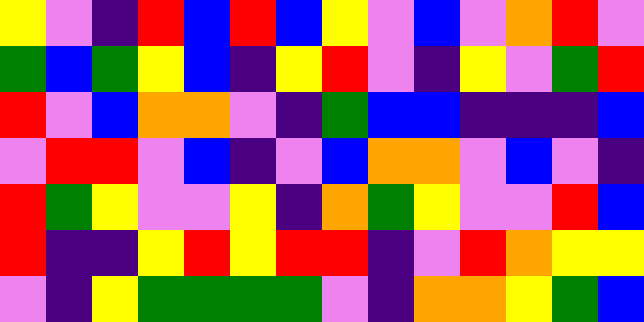[["yellow", "violet", "indigo", "red", "blue", "red", "blue", "yellow", "violet", "blue", "violet", "orange", "red", "violet"], ["green", "blue", "green", "yellow", "blue", "indigo", "yellow", "red", "violet", "indigo", "yellow", "violet", "green", "red"], ["red", "violet", "blue", "orange", "orange", "violet", "indigo", "green", "blue", "blue", "indigo", "indigo", "indigo", "blue"], ["violet", "red", "red", "violet", "blue", "indigo", "violet", "blue", "orange", "orange", "violet", "blue", "violet", "indigo"], ["red", "green", "yellow", "violet", "violet", "yellow", "indigo", "orange", "green", "yellow", "violet", "violet", "red", "blue"], ["red", "indigo", "indigo", "yellow", "red", "yellow", "red", "red", "indigo", "violet", "red", "orange", "yellow", "yellow"], ["violet", "indigo", "yellow", "green", "green", "green", "green", "violet", "indigo", "orange", "orange", "yellow", "green", "blue"]]